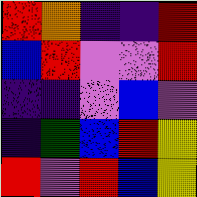[["red", "orange", "indigo", "indigo", "red"], ["blue", "red", "violet", "violet", "red"], ["indigo", "indigo", "violet", "blue", "violet"], ["indigo", "green", "blue", "red", "yellow"], ["red", "violet", "red", "blue", "yellow"]]